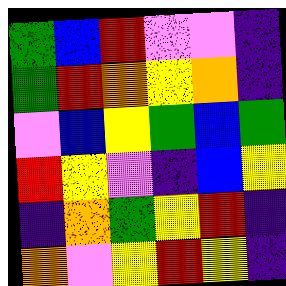[["green", "blue", "red", "violet", "violet", "indigo"], ["green", "red", "orange", "yellow", "orange", "indigo"], ["violet", "blue", "yellow", "green", "blue", "green"], ["red", "yellow", "violet", "indigo", "blue", "yellow"], ["indigo", "orange", "green", "yellow", "red", "indigo"], ["orange", "violet", "yellow", "red", "yellow", "indigo"]]